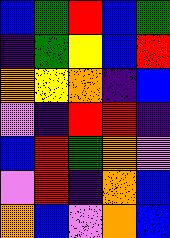[["blue", "green", "red", "blue", "green"], ["indigo", "green", "yellow", "blue", "red"], ["orange", "yellow", "orange", "indigo", "blue"], ["violet", "indigo", "red", "red", "indigo"], ["blue", "red", "green", "orange", "violet"], ["violet", "red", "indigo", "orange", "blue"], ["orange", "blue", "violet", "orange", "blue"]]